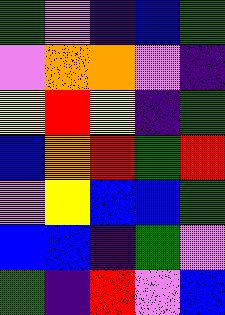[["green", "violet", "indigo", "blue", "green"], ["violet", "orange", "orange", "violet", "indigo"], ["yellow", "red", "yellow", "indigo", "green"], ["blue", "orange", "red", "green", "red"], ["violet", "yellow", "blue", "blue", "green"], ["blue", "blue", "indigo", "green", "violet"], ["green", "indigo", "red", "violet", "blue"]]